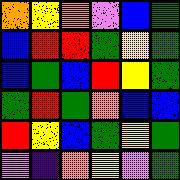[["orange", "yellow", "orange", "violet", "blue", "green"], ["blue", "red", "red", "green", "yellow", "green"], ["blue", "green", "blue", "red", "yellow", "green"], ["green", "red", "green", "orange", "blue", "blue"], ["red", "yellow", "blue", "green", "yellow", "green"], ["violet", "indigo", "orange", "yellow", "violet", "green"]]